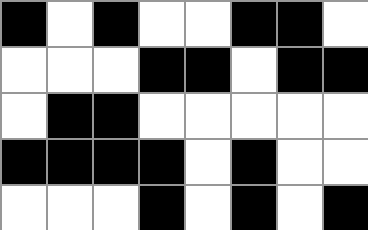[["black", "white", "black", "white", "white", "black", "black", "white"], ["white", "white", "white", "black", "black", "white", "black", "black"], ["white", "black", "black", "white", "white", "white", "white", "white"], ["black", "black", "black", "black", "white", "black", "white", "white"], ["white", "white", "white", "black", "white", "black", "white", "black"]]